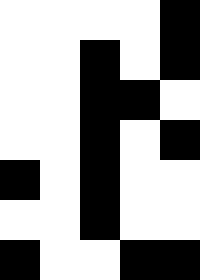[["white", "white", "white", "white", "black"], ["white", "white", "black", "white", "black"], ["white", "white", "black", "black", "white"], ["white", "white", "black", "white", "black"], ["black", "white", "black", "white", "white"], ["white", "white", "black", "white", "white"], ["black", "white", "white", "black", "black"]]